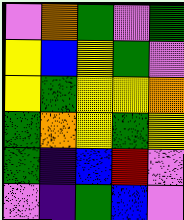[["violet", "orange", "green", "violet", "green"], ["yellow", "blue", "yellow", "green", "violet"], ["yellow", "green", "yellow", "yellow", "orange"], ["green", "orange", "yellow", "green", "yellow"], ["green", "indigo", "blue", "red", "violet"], ["violet", "indigo", "green", "blue", "violet"]]